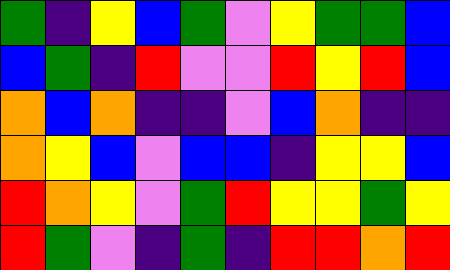[["green", "indigo", "yellow", "blue", "green", "violet", "yellow", "green", "green", "blue"], ["blue", "green", "indigo", "red", "violet", "violet", "red", "yellow", "red", "blue"], ["orange", "blue", "orange", "indigo", "indigo", "violet", "blue", "orange", "indigo", "indigo"], ["orange", "yellow", "blue", "violet", "blue", "blue", "indigo", "yellow", "yellow", "blue"], ["red", "orange", "yellow", "violet", "green", "red", "yellow", "yellow", "green", "yellow"], ["red", "green", "violet", "indigo", "green", "indigo", "red", "red", "orange", "red"]]